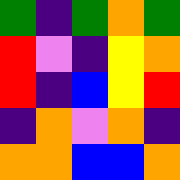[["green", "indigo", "green", "orange", "green"], ["red", "violet", "indigo", "yellow", "orange"], ["red", "indigo", "blue", "yellow", "red"], ["indigo", "orange", "violet", "orange", "indigo"], ["orange", "orange", "blue", "blue", "orange"]]